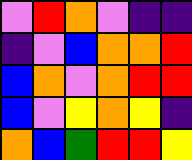[["violet", "red", "orange", "violet", "indigo", "indigo"], ["indigo", "violet", "blue", "orange", "orange", "red"], ["blue", "orange", "violet", "orange", "red", "red"], ["blue", "violet", "yellow", "orange", "yellow", "indigo"], ["orange", "blue", "green", "red", "red", "yellow"]]